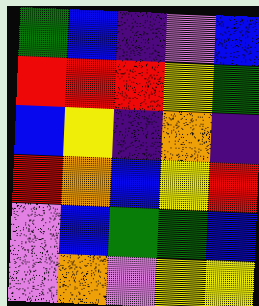[["green", "blue", "indigo", "violet", "blue"], ["red", "red", "red", "yellow", "green"], ["blue", "yellow", "indigo", "orange", "indigo"], ["red", "orange", "blue", "yellow", "red"], ["violet", "blue", "green", "green", "blue"], ["violet", "orange", "violet", "yellow", "yellow"]]